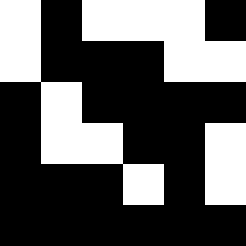[["white", "black", "white", "white", "white", "black"], ["white", "black", "black", "black", "white", "white"], ["black", "white", "black", "black", "black", "black"], ["black", "white", "white", "black", "black", "white"], ["black", "black", "black", "white", "black", "white"], ["black", "black", "black", "black", "black", "black"]]